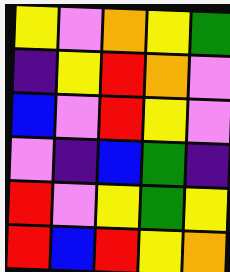[["yellow", "violet", "orange", "yellow", "green"], ["indigo", "yellow", "red", "orange", "violet"], ["blue", "violet", "red", "yellow", "violet"], ["violet", "indigo", "blue", "green", "indigo"], ["red", "violet", "yellow", "green", "yellow"], ["red", "blue", "red", "yellow", "orange"]]